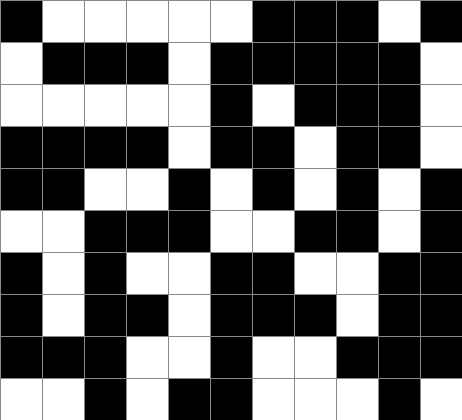[["black", "white", "white", "white", "white", "white", "black", "black", "black", "white", "black"], ["white", "black", "black", "black", "white", "black", "black", "black", "black", "black", "white"], ["white", "white", "white", "white", "white", "black", "white", "black", "black", "black", "white"], ["black", "black", "black", "black", "white", "black", "black", "white", "black", "black", "white"], ["black", "black", "white", "white", "black", "white", "black", "white", "black", "white", "black"], ["white", "white", "black", "black", "black", "white", "white", "black", "black", "white", "black"], ["black", "white", "black", "white", "white", "black", "black", "white", "white", "black", "black"], ["black", "white", "black", "black", "white", "black", "black", "black", "white", "black", "black"], ["black", "black", "black", "white", "white", "black", "white", "white", "black", "black", "black"], ["white", "white", "black", "white", "black", "black", "white", "white", "white", "black", "white"]]